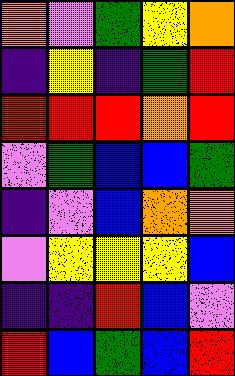[["orange", "violet", "green", "yellow", "orange"], ["indigo", "yellow", "indigo", "green", "red"], ["red", "red", "red", "orange", "red"], ["violet", "green", "blue", "blue", "green"], ["indigo", "violet", "blue", "orange", "orange"], ["violet", "yellow", "yellow", "yellow", "blue"], ["indigo", "indigo", "red", "blue", "violet"], ["red", "blue", "green", "blue", "red"]]